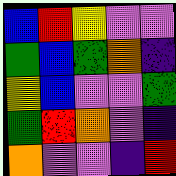[["blue", "red", "yellow", "violet", "violet"], ["green", "blue", "green", "orange", "indigo"], ["yellow", "blue", "violet", "violet", "green"], ["green", "red", "orange", "violet", "indigo"], ["orange", "violet", "violet", "indigo", "red"]]